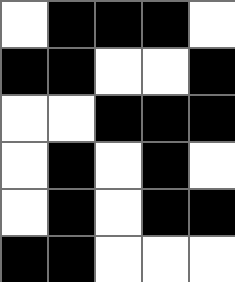[["white", "black", "black", "black", "white"], ["black", "black", "white", "white", "black"], ["white", "white", "black", "black", "black"], ["white", "black", "white", "black", "white"], ["white", "black", "white", "black", "black"], ["black", "black", "white", "white", "white"]]